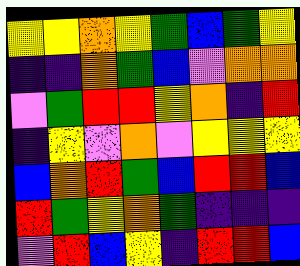[["yellow", "yellow", "orange", "yellow", "green", "blue", "green", "yellow"], ["indigo", "indigo", "orange", "green", "blue", "violet", "orange", "orange"], ["violet", "green", "red", "red", "yellow", "orange", "indigo", "red"], ["indigo", "yellow", "violet", "orange", "violet", "yellow", "yellow", "yellow"], ["blue", "orange", "red", "green", "blue", "red", "red", "blue"], ["red", "green", "yellow", "orange", "green", "indigo", "indigo", "indigo"], ["violet", "red", "blue", "yellow", "indigo", "red", "red", "blue"]]